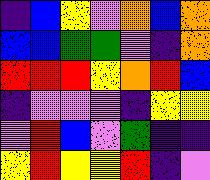[["indigo", "blue", "yellow", "violet", "orange", "blue", "orange"], ["blue", "blue", "green", "green", "violet", "indigo", "orange"], ["red", "red", "red", "yellow", "orange", "red", "blue"], ["indigo", "violet", "violet", "violet", "indigo", "yellow", "yellow"], ["violet", "red", "blue", "violet", "green", "indigo", "indigo"], ["yellow", "red", "yellow", "yellow", "red", "indigo", "violet"]]